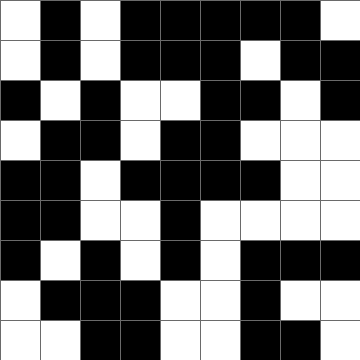[["white", "black", "white", "black", "black", "black", "black", "black", "white"], ["white", "black", "white", "black", "black", "black", "white", "black", "black"], ["black", "white", "black", "white", "white", "black", "black", "white", "black"], ["white", "black", "black", "white", "black", "black", "white", "white", "white"], ["black", "black", "white", "black", "black", "black", "black", "white", "white"], ["black", "black", "white", "white", "black", "white", "white", "white", "white"], ["black", "white", "black", "white", "black", "white", "black", "black", "black"], ["white", "black", "black", "black", "white", "white", "black", "white", "white"], ["white", "white", "black", "black", "white", "white", "black", "black", "white"]]